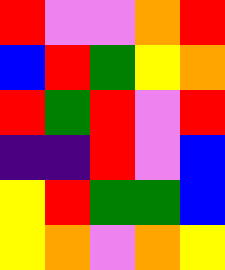[["red", "violet", "violet", "orange", "red"], ["blue", "red", "green", "yellow", "orange"], ["red", "green", "red", "violet", "red"], ["indigo", "indigo", "red", "violet", "blue"], ["yellow", "red", "green", "green", "blue"], ["yellow", "orange", "violet", "orange", "yellow"]]